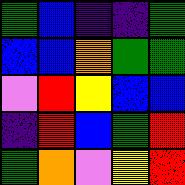[["green", "blue", "indigo", "indigo", "green"], ["blue", "blue", "orange", "green", "green"], ["violet", "red", "yellow", "blue", "blue"], ["indigo", "red", "blue", "green", "red"], ["green", "orange", "violet", "yellow", "red"]]